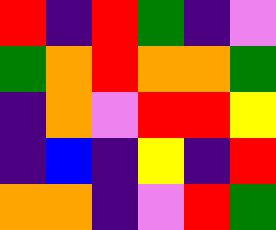[["red", "indigo", "red", "green", "indigo", "violet"], ["green", "orange", "red", "orange", "orange", "green"], ["indigo", "orange", "violet", "red", "red", "yellow"], ["indigo", "blue", "indigo", "yellow", "indigo", "red"], ["orange", "orange", "indigo", "violet", "red", "green"]]